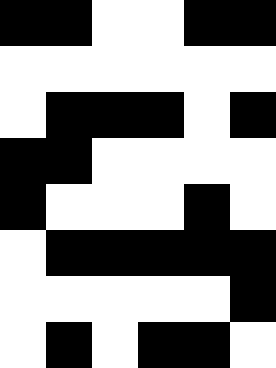[["black", "black", "white", "white", "black", "black"], ["white", "white", "white", "white", "white", "white"], ["white", "black", "black", "black", "white", "black"], ["black", "black", "white", "white", "white", "white"], ["black", "white", "white", "white", "black", "white"], ["white", "black", "black", "black", "black", "black"], ["white", "white", "white", "white", "white", "black"], ["white", "black", "white", "black", "black", "white"]]